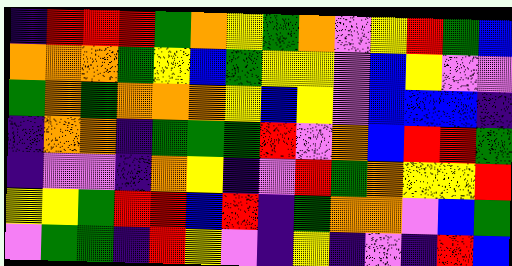[["indigo", "red", "red", "red", "green", "orange", "yellow", "green", "orange", "violet", "yellow", "red", "green", "blue"], ["orange", "orange", "orange", "green", "yellow", "blue", "green", "yellow", "yellow", "violet", "blue", "yellow", "violet", "violet"], ["green", "orange", "green", "orange", "orange", "orange", "yellow", "blue", "yellow", "violet", "blue", "blue", "blue", "indigo"], ["indigo", "orange", "orange", "indigo", "green", "green", "green", "red", "violet", "orange", "blue", "red", "red", "green"], ["indigo", "violet", "violet", "indigo", "orange", "yellow", "indigo", "violet", "red", "green", "orange", "yellow", "yellow", "red"], ["yellow", "yellow", "green", "red", "red", "blue", "red", "indigo", "green", "orange", "orange", "violet", "blue", "green"], ["violet", "green", "green", "indigo", "red", "yellow", "violet", "indigo", "yellow", "indigo", "violet", "indigo", "red", "blue"]]